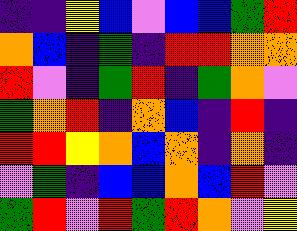[["indigo", "indigo", "yellow", "blue", "violet", "blue", "blue", "green", "red"], ["orange", "blue", "indigo", "green", "indigo", "red", "red", "orange", "orange"], ["red", "violet", "indigo", "green", "red", "indigo", "green", "orange", "violet"], ["green", "orange", "red", "indigo", "orange", "blue", "indigo", "red", "indigo"], ["red", "red", "yellow", "orange", "blue", "orange", "indigo", "orange", "indigo"], ["violet", "green", "indigo", "blue", "blue", "orange", "blue", "red", "violet"], ["green", "red", "violet", "red", "green", "red", "orange", "violet", "yellow"]]